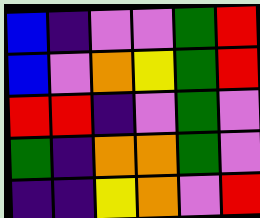[["blue", "indigo", "violet", "violet", "green", "red"], ["blue", "violet", "orange", "yellow", "green", "red"], ["red", "red", "indigo", "violet", "green", "violet"], ["green", "indigo", "orange", "orange", "green", "violet"], ["indigo", "indigo", "yellow", "orange", "violet", "red"]]